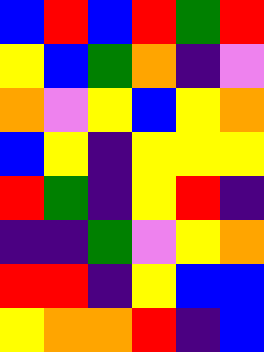[["blue", "red", "blue", "red", "green", "red"], ["yellow", "blue", "green", "orange", "indigo", "violet"], ["orange", "violet", "yellow", "blue", "yellow", "orange"], ["blue", "yellow", "indigo", "yellow", "yellow", "yellow"], ["red", "green", "indigo", "yellow", "red", "indigo"], ["indigo", "indigo", "green", "violet", "yellow", "orange"], ["red", "red", "indigo", "yellow", "blue", "blue"], ["yellow", "orange", "orange", "red", "indigo", "blue"]]